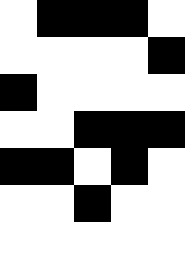[["white", "black", "black", "black", "white"], ["white", "white", "white", "white", "black"], ["black", "white", "white", "white", "white"], ["white", "white", "black", "black", "black"], ["black", "black", "white", "black", "white"], ["white", "white", "black", "white", "white"], ["white", "white", "white", "white", "white"]]